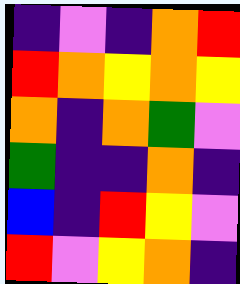[["indigo", "violet", "indigo", "orange", "red"], ["red", "orange", "yellow", "orange", "yellow"], ["orange", "indigo", "orange", "green", "violet"], ["green", "indigo", "indigo", "orange", "indigo"], ["blue", "indigo", "red", "yellow", "violet"], ["red", "violet", "yellow", "orange", "indigo"]]